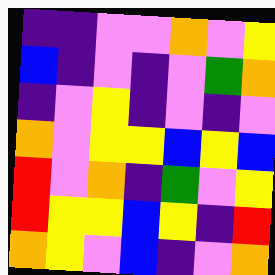[["indigo", "indigo", "violet", "violet", "orange", "violet", "yellow"], ["blue", "indigo", "violet", "indigo", "violet", "green", "orange"], ["indigo", "violet", "yellow", "indigo", "violet", "indigo", "violet"], ["orange", "violet", "yellow", "yellow", "blue", "yellow", "blue"], ["red", "violet", "orange", "indigo", "green", "violet", "yellow"], ["red", "yellow", "yellow", "blue", "yellow", "indigo", "red"], ["orange", "yellow", "violet", "blue", "indigo", "violet", "orange"]]